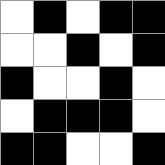[["white", "black", "white", "black", "black"], ["white", "white", "black", "white", "black"], ["black", "white", "white", "black", "white"], ["white", "black", "black", "black", "white"], ["black", "black", "white", "white", "black"]]